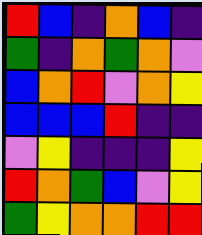[["red", "blue", "indigo", "orange", "blue", "indigo"], ["green", "indigo", "orange", "green", "orange", "violet"], ["blue", "orange", "red", "violet", "orange", "yellow"], ["blue", "blue", "blue", "red", "indigo", "indigo"], ["violet", "yellow", "indigo", "indigo", "indigo", "yellow"], ["red", "orange", "green", "blue", "violet", "yellow"], ["green", "yellow", "orange", "orange", "red", "red"]]